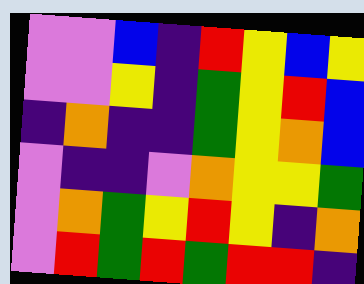[["violet", "violet", "blue", "indigo", "red", "yellow", "blue", "yellow"], ["violet", "violet", "yellow", "indigo", "green", "yellow", "red", "blue"], ["indigo", "orange", "indigo", "indigo", "green", "yellow", "orange", "blue"], ["violet", "indigo", "indigo", "violet", "orange", "yellow", "yellow", "green"], ["violet", "orange", "green", "yellow", "red", "yellow", "indigo", "orange"], ["violet", "red", "green", "red", "green", "red", "red", "indigo"]]